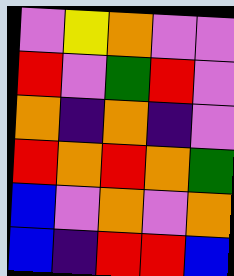[["violet", "yellow", "orange", "violet", "violet"], ["red", "violet", "green", "red", "violet"], ["orange", "indigo", "orange", "indigo", "violet"], ["red", "orange", "red", "orange", "green"], ["blue", "violet", "orange", "violet", "orange"], ["blue", "indigo", "red", "red", "blue"]]